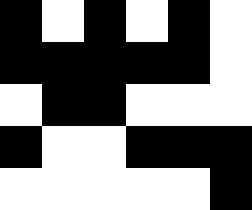[["black", "white", "black", "white", "black", "white"], ["black", "black", "black", "black", "black", "white"], ["white", "black", "black", "white", "white", "white"], ["black", "white", "white", "black", "black", "black"], ["white", "white", "white", "white", "white", "black"]]